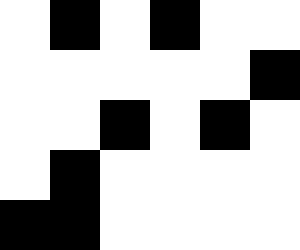[["white", "black", "white", "black", "white", "white"], ["white", "white", "white", "white", "white", "black"], ["white", "white", "black", "white", "black", "white"], ["white", "black", "white", "white", "white", "white"], ["black", "black", "white", "white", "white", "white"]]